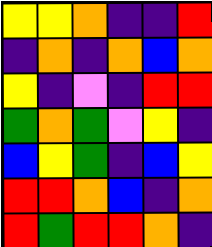[["yellow", "yellow", "orange", "indigo", "indigo", "red"], ["indigo", "orange", "indigo", "orange", "blue", "orange"], ["yellow", "indigo", "violet", "indigo", "red", "red"], ["green", "orange", "green", "violet", "yellow", "indigo"], ["blue", "yellow", "green", "indigo", "blue", "yellow"], ["red", "red", "orange", "blue", "indigo", "orange"], ["red", "green", "red", "red", "orange", "indigo"]]